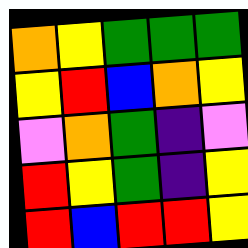[["orange", "yellow", "green", "green", "green"], ["yellow", "red", "blue", "orange", "yellow"], ["violet", "orange", "green", "indigo", "violet"], ["red", "yellow", "green", "indigo", "yellow"], ["red", "blue", "red", "red", "yellow"]]